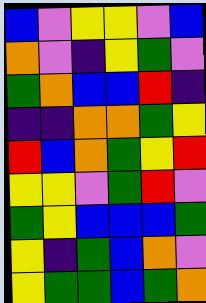[["blue", "violet", "yellow", "yellow", "violet", "blue"], ["orange", "violet", "indigo", "yellow", "green", "violet"], ["green", "orange", "blue", "blue", "red", "indigo"], ["indigo", "indigo", "orange", "orange", "green", "yellow"], ["red", "blue", "orange", "green", "yellow", "red"], ["yellow", "yellow", "violet", "green", "red", "violet"], ["green", "yellow", "blue", "blue", "blue", "green"], ["yellow", "indigo", "green", "blue", "orange", "violet"], ["yellow", "green", "green", "blue", "green", "orange"]]